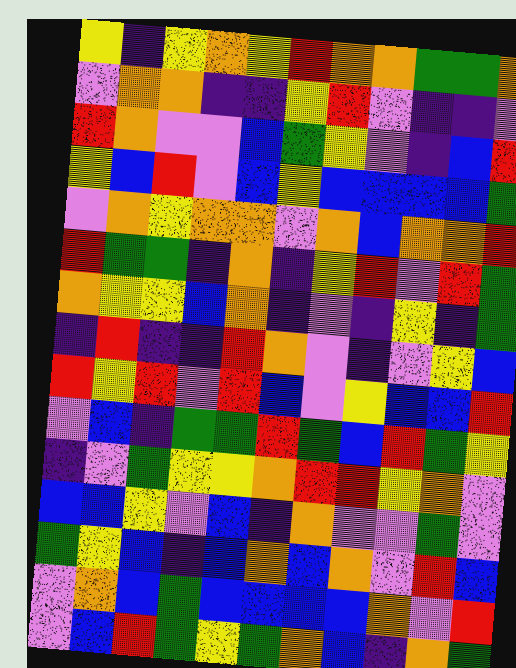[["yellow", "indigo", "yellow", "orange", "yellow", "red", "orange", "orange", "green", "green", "orange"], ["violet", "orange", "orange", "indigo", "indigo", "yellow", "red", "violet", "indigo", "indigo", "violet"], ["red", "orange", "violet", "violet", "blue", "green", "yellow", "violet", "indigo", "blue", "red"], ["yellow", "blue", "red", "violet", "blue", "yellow", "blue", "blue", "blue", "blue", "green"], ["violet", "orange", "yellow", "orange", "orange", "violet", "orange", "blue", "orange", "orange", "red"], ["red", "green", "green", "indigo", "orange", "indigo", "yellow", "red", "violet", "red", "green"], ["orange", "yellow", "yellow", "blue", "orange", "indigo", "violet", "indigo", "yellow", "indigo", "green"], ["indigo", "red", "indigo", "indigo", "red", "orange", "violet", "indigo", "violet", "yellow", "blue"], ["red", "yellow", "red", "violet", "red", "blue", "violet", "yellow", "blue", "blue", "red"], ["violet", "blue", "indigo", "green", "green", "red", "green", "blue", "red", "green", "yellow"], ["indigo", "violet", "green", "yellow", "yellow", "orange", "red", "red", "yellow", "orange", "violet"], ["blue", "blue", "yellow", "violet", "blue", "indigo", "orange", "violet", "violet", "green", "violet"], ["green", "yellow", "blue", "indigo", "blue", "orange", "blue", "orange", "violet", "red", "blue"], ["violet", "orange", "blue", "green", "blue", "blue", "blue", "blue", "orange", "violet", "red"], ["violet", "blue", "red", "green", "yellow", "green", "orange", "blue", "indigo", "orange", "green"]]